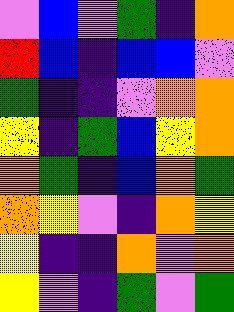[["violet", "blue", "violet", "green", "indigo", "orange"], ["red", "blue", "indigo", "blue", "blue", "violet"], ["green", "indigo", "indigo", "violet", "orange", "orange"], ["yellow", "indigo", "green", "blue", "yellow", "orange"], ["orange", "green", "indigo", "blue", "orange", "green"], ["orange", "yellow", "violet", "indigo", "orange", "yellow"], ["yellow", "indigo", "indigo", "orange", "violet", "orange"], ["yellow", "violet", "indigo", "green", "violet", "green"]]